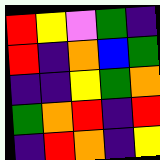[["red", "yellow", "violet", "green", "indigo"], ["red", "indigo", "orange", "blue", "green"], ["indigo", "indigo", "yellow", "green", "orange"], ["green", "orange", "red", "indigo", "red"], ["indigo", "red", "orange", "indigo", "yellow"]]